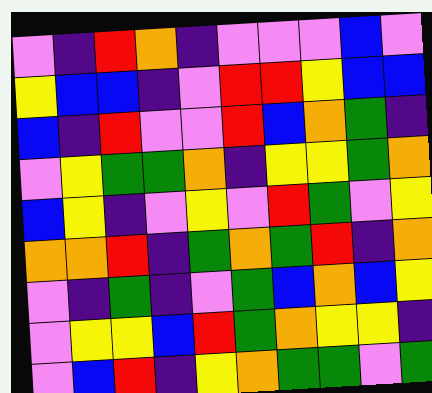[["violet", "indigo", "red", "orange", "indigo", "violet", "violet", "violet", "blue", "violet"], ["yellow", "blue", "blue", "indigo", "violet", "red", "red", "yellow", "blue", "blue"], ["blue", "indigo", "red", "violet", "violet", "red", "blue", "orange", "green", "indigo"], ["violet", "yellow", "green", "green", "orange", "indigo", "yellow", "yellow", "green", "orange"], ["blue", "yellow", "indigo", "violet", "yellow", "violet", "red", "green", "violet", "yellow"], ["orange", "orange", "red", "indigo", "green", "orange", "green", "red", "indigo", "orange"], ["violet", "indigo", "green", "indigo", "violet", "green", "blue", "orange", "blue", "yellow"], ["violet", "yellow", "yellow", "blue", "red", "green", "orange", "yellow", "yellow", "indigo"], ["violet", "blue", "red", "indigo", "yellow", "orange", "green", "green", "violet", "green"]]